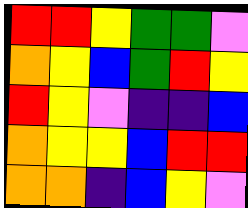[["red", "red", "yellow", "green", "green", "violet"], ["orange", "yellow", "blue", "green", "red", "yellow"], ["red", "yellow", "violet", "indigo", "indigo", "blue"], ["orange", "yellow", "yellow", "blue", "red", "red"], ["orange", "orange", "indigo", "blue", "yellow", "violet"]]